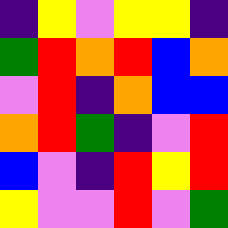[["indigo", "yellow", "violet", "yellow", "yellow", "indigo"], ["green", "red", "orange", "red", "blue", "orange"], ["violet", "red", "indigo", "orange", "blue", "blue"], ["orange", "red", "green", "indigo", "violet", "red"], ["blue", "violet", "indigo", "red", "yellow", "red"], ["yellow", "violet", "violet", "red", "violet", "green"]]